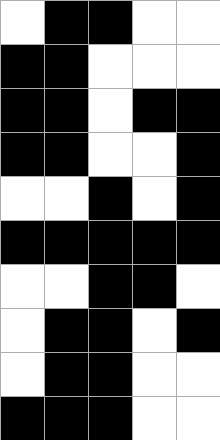[["white", "black", "black", "white", "white"], ["black", "black", "white", "white", "white"], ["black", "black", "white", "black", "black"], ["black", "black", "white", "white", "black"], ["white", "white", "black", "white", "black"], ["black", "black", "black", "black", "black"], ["white", "white", "black", "black", "white"], ["white", "black", "black", "white", "black"], ["white", "black", "black", "white", "white"], ["black", "black", "black", "white", "white"]]